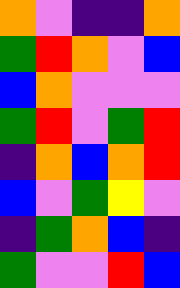[["orange", "violet", "indigo", "indigo", "orange"], ["green", "red", "orange", "violet", "blue"], ["blue", "orange", "violet", "violet", "violet"], ["green", "red", "violet", "green", "red"], ["indigo", "orange", "blue", "orange", "red"], ["blue", "violet", "green", "yellow", "violet"], ["indigo", "green", "orange", "blue", "indigo"], ["green", "violet", "violet", "red", "blue"]]